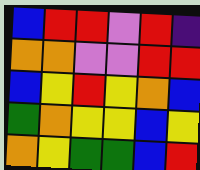[["blue", "red", "red", "violet", "red", "indigo"], ["orange", "orange", "violet", "violet", "red", "red"], ["blue", "yellow", "red", "yellow", "orange", "blue"], ["green", "orange", "yellow", "yellow", "blue", "yellow"], ["orange", "yellow", "green", "green", "blue", "red"]]